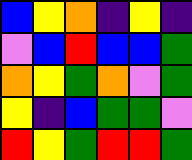[["blue", "yellow", "orange", "indigo", "yellow", "indigo"], ["violet", "blue", "red", "blue", "blue", "green"], ["orange", "yellow", "green", "orange", "violet", "green"], ["yellow", "indigo", "blue", "green", "green", "violet"], ["red", "yellow", "green", "red", "red", "green"]]